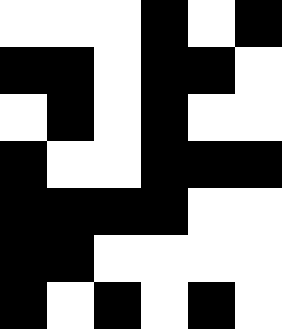[["white", "white", "white", "black", "white", "black"], ["black", "black", "white", "black", "black", "white"], ["white", "black", "white", "black", "white", "white"], ["black", "white", "white", "black", "black", "black"], ["black", "black", "black", "black", "white", "white"], ["black", "black", "white", "white", "white", "white"], ["black", "white", "black", "white", "black", "white"]]